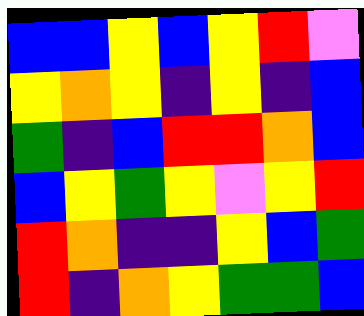[["blue", "blue", "yellow", "blue", "yellow", "red", "violet"], ["yellow", "orange", "yellow", "indigo", "yellow", "indigo", "blue"], ["green", "indigo", "blue", "red", "red", "orange", "blue"], ["blue", "yellow", "green", "yellow", "violet", "yellow", "red"], ["red", "orange", "indigo", "indigo", "yellow", "blue", "green"], ["red", "indigo", "orange", "yellow", "green", "green", "blue"]]